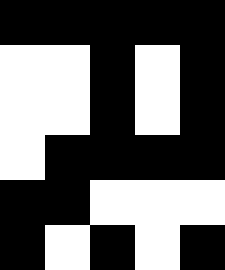[["black", "black", "black", "black", "black"], ["white", "white", "black", "white", "black"], ["white", "white", "black", "white", "black"], ["white", "black", "black", "black", "black"], ["black", "black", "white", "white", "white"], ["black", "white", "black", "white", "black"]]